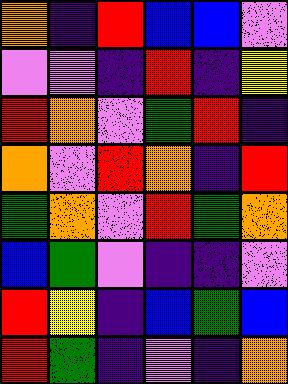[["orange", "indigo", "red", "blue", "blue", "violet"], ["violet", "violet", "indigo", "red", "indigo", "yellow"], ["red", "orange", "violet", "green", "red", "indigo"], ["orange", "violet", "red", "orange", "indigo", "red"], ["green", "orange", "violet", "red", "green", "orange"], ["blue", "green", "violet", "indigo", "indigo", "violet"], ["red", "yellow", "indigo", "blue", "green", "blue"], ["red", "green", "indigo", "violet", "indigo", "orange"]]